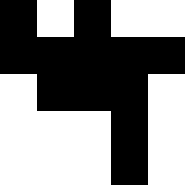[["black", "white", "black", "white", "white"], ["black", "black", "black", "black", "black"], ["white", "black", "black", "black", "white"], ["white", "white", "white", "black", "white"], ["white", "white", "white", "black", "white"]]